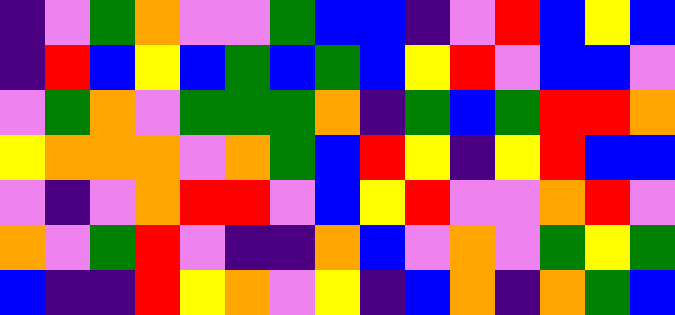[["indigo", "violet", "green", "orange", "violet", "violet", "green", "blue", "blue", "indigo", "violet", "red", "blue", "yellow", "blue"], ["indigo", "red", "blue", "yellow", "blue", "green", "blue", "green", "blue", "yellow", "red", "violet", "blue", "blue", "violet"], ["violet", "green", "orange", "violet", "green", "green", "green", "orange", "indigo", "green", "blue", "green", "red", "red", "orange"], ["yellow", "orange", "orange", "orange", "violet", "orange", "green", "blue", "red", "yellow", "indigo", "yellow", "red", "blue", "blue"], ["violet", "indigo", "violet", "orange", "red", "red", "violet", "blue", "yellow", "red", "violet", "violet", "orange", "red", "violet"], ["orange", "violet", "green", "red", "violet", "indigo", "indigo", "orange", "blue", "violet", "orange", "violet", "green", "yellow", "green"], ["blue", "indigo", "indigo", "red", "yellow", "orange", "violet", "yellow", "indigo", "blue", "orange", "indigo", "orange", "green", "blue"]]